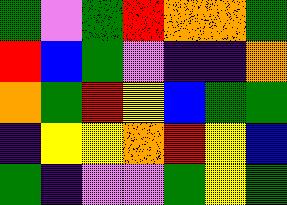[["green", "violet", "green", "red", "orange", "orange", "green"], ["red", "blue", "green", "violet", "indigo", "indigo", "orange"], ["orange", "green", "red", "yellow", "blue", "green", "green"], ["indigo", "yellow", "yellow", "orange", "red", "yellow", "blue"], ["green", "indigo", "violet", "violet", "green", "yellow", "green"]]